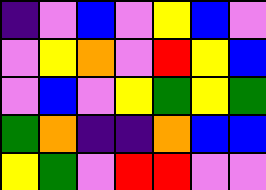[["indigo", "violet", "blue", "violet", "yellow", "blue", "violet"], ["violet", "yellow", "orange", "violet", "red", "yellow", "blue"], ["violet", "blue", "violet", "yellow", "green", "yellow", "green"], ["green", "orange", "indigo", "indigo", "orange", "blue", "blue"], ["yellow", "green", "violet", "red", "red", "violet", "violet"]]